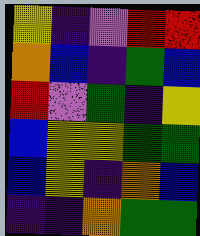[["yellow", "indigo", "violet", "red", "red"], ["orange", "blue", "indigo", "green", "blue"], ["red", "violet", "green", "indigo", "yellow"], ["blue", "yellow", "yellow", "green", "green"], ["blue", "yellow", "indigo", "orange", "blue"], ["indigo", "indigo", "orange", "green", "green"]]